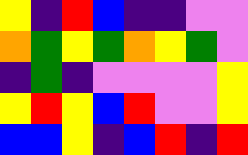[["yellow", "indigo", "red", "blue", "indigo", "indigo", "violet", "violet"], ["orange", "green", "yellow", "green", "orange", "yellow", "green", "violet"], ["indigo", "green", "indigo", "violet", "violet", "violet", "violet", "yellow"], ["yellow", "red", "yellow", "blue", "red", "violet", "violet", "yellow"], ["blue", "blue", "yellow", "indigo", "blue", "red", "indigo", "red"]]